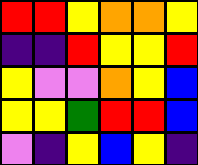[["red", "red", "yellow", "orange", "orange", "yellow"], ["indigo", "indigo", "red", "yellow", "yellow", "red"], ["yellow", "violet", "violet", "orange", "yellow", "blue"], ["yellow", "yellow", "green", "red", "red", "blue"], ["violet", "indigo", "yellow", "blue", "yellow", "indigo"]]